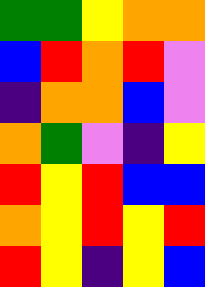[["green", "green", "yellow", "orange", "orange"], ["blue", "red", "orange", "red", "violet"], ["indigo", "orange", "orange", "blue", "violet"], ["orange", "green", "violet", "indigo", "yellow"], ["red", "yellow", "red", "blue", "blue"], ["orange", "yellow", "red", "yellow", "red"], ["red", "yellow", "indigo", "yellow", "blue"]]